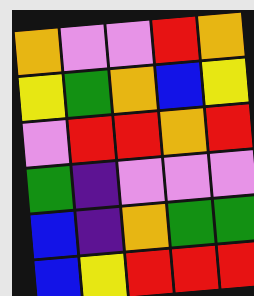[["orange", "violet", "violet", "red", "orange"], ["yellow", "green", "orange", "blue", "yellow"], ["violet", "red", "red", "orange", "red"], ["green", "indigo", "violet", "violet", "violet"], ["blue", "indigo", "orange", "green", "green"], ["blue", "yellow", "red", "red", "red"]]